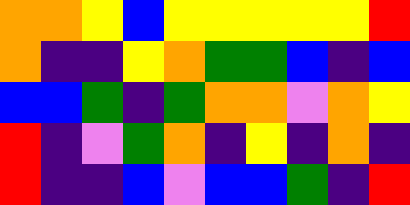[["orange", "orange", "yellow", "blue", "yellow", "yellow", "yellow", "yellow", "yellow", "red"], ["orange", "indigo", "indigo", "yellow", "orange", "green", "green", "blue", "indigo", "blue"], ["blue", "blue", "green", "indigo", "green", "orange", "orange", "violet", "orange", "yellow"], ["red", "indigo", "violet", "green", "orange", "indigo", "yellow", "indigo", "orange", "indigo"], ["red", "indigo", "indigo", "blue", "violet", "blue", "blue", "green", "indigo", "red"]]